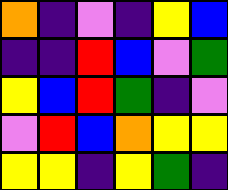[["orange", "indigo", "violet", "indigo", "yellow", "blue"], ["indigo", "indigo", "red", "blue", "violet", "green"], ["yellow", "blue", "red", "green", "indigo", "violet"], ["violet", "red", "blue", "orange", "yellow", "yellow"], ["yellow", "yellow", "indigo", "yellow", "green", "indigo"]]